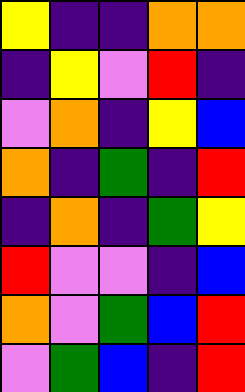[["yellow", "indigo", "indigo", "orange", "orange"], ["indigo", "yellow", "violet", "red", "indigo"], ["violet", "orange", "indigo", "yellow", "blue"], ["orange", "indigo", "green", "indigo", "red"], ["indigo", "orange", "indigo", "green", "yellow"], ["red", "violet", "violet", "indigo", "blue"], ["orange", "violet", "green", "blue", "red"], ["violet", "green", "blue", "indigo", "red"]]